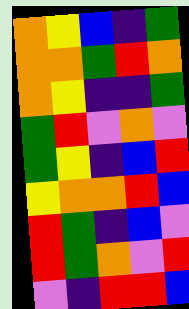[["orange", "yellow", "blue", "indigo", "green"], ["orange", "orange", "green", "red", "orange"], ["orange", "yellow", "indigo", "indigo", "green"], ["green", "red", "violet", "orange", "violet"], ["green", "yellow", "indigo", "blue", "red"], ["yellow", "orange", "orange", "red", "blue"], ["red", "green", "indigo", "blue", "violet"], ["red", "green", "orange", "violet", "red"], ["violet", "indigo", "red", "red", "blue"]]